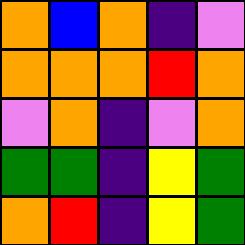[["orange", "blue", "orange", "indigo", "violet"], ["orange", "orange", "orange", "red", "orange"], ["violet", "orange", "indigo", "violet", "orange"], ["green", "green", "indigo", "yellow", "green"], ["orange", "red", "indigo", "yellow", "green"]]